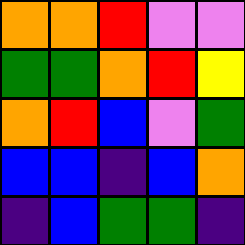[["orange", "orange", "red", "violet", "violet"], ["green", "green", "orange", "red", "yellow"], ["orange", "red", "blue", "violet", "green"], ["blue", "blue", "indigo", "blue", "orange"], ["indigo", "blue", "green", "green", "indigo"]]